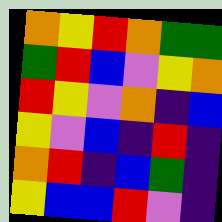[["orange", "yellow", "red", "orange", "green", "green"], ["green", "red", "blue", "violet", "yellow", "orange"], ["red", "yellow", "violet", "orange", "indigo", "blue"], ["yellow", "violet", "blue", "indigo", "red", "indigo"], ["orange", "red", "indigo", "blue", "green", "indigo"], ["yellow", "blue", "blue", "red", "violet", "indigo"]]